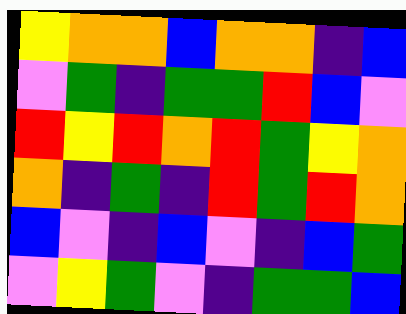[["yellow", "orange", "orange", "blue", "orange", "orange", "indigo", "blue"], ["violet", "green", "indigo", "green", "green", "red", "blue", "violet"], ["red", "yellow", "red", "orange", "red", "green", "yellow", "orange"], ["orange", "indigo", "green", "indigo", "red", "green", "red", "orange"], ["blue", "violet", "indigo", "blue", "violet", "indigo", "blue", "green"], ["violet", "yellow", "green", "violet", "indigo", "green", "green", "blue"]]